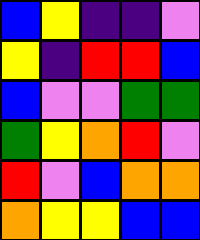[["blue", "yellow", "indigo", "indigo", "violet"], ["yellow", "indigo", "red", "red", "blue"], ["blue", "violet", "violet", "green", "green"], ["green", "yellow", "orange", "red", "violet"], ["red", "violet", "blue", "orange", "orange"], ["orange", "yellow", "yellow", "blue", "blue"]]